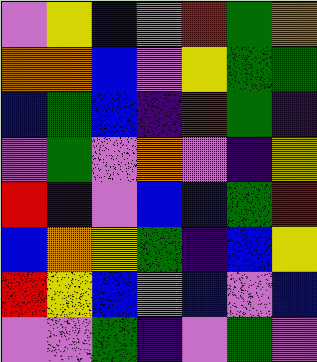[["violet", "yellow", "blue", "violet", "red", "green", "orange"], ["orange", "orange", "blue", "violet", "yellow", "green", "green"], ["blue", "green", "blue", "indigo", "red", "green", "indigo"], ["violet", "green", "violet", "orange", "violet", "indigo", "yellow"], ["red", "indigo", "violet", "blue", "blue", "green", "red"], ["blue", "orange", "yellow", "green", "indigo", "blue", "yellow"], ["red", "yellow", "blue", "violet", "blue", "violet", "blue"], ["violet", "violet", "green", "indigo", "violet", "green", "violet"]]